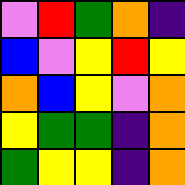[["violet", "red", "green", "orange", "indigo"], ["blue", "violet", "yellow", "red", "yellow"], ["orange", "blue", "yellow", "violet", "orange"], ["yellow", "green", "green", "indigo", "orange"], ["green", "yellow", "yellow", "indigo", "orange"]]